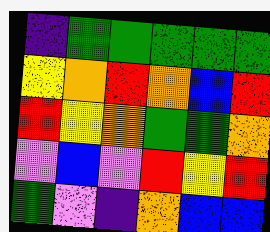[["indigo", "green", "green", "green", "green", "green"], ["yellow", "orange", "red", "orange", "blue", "red"], ["red", "yellow", "orange", "green", "green", "orange"], ["violet", "blue", "violet", "red", "yellow", "red"], ["green", "violet", "indigo", "orange", "blue", "blue"]]